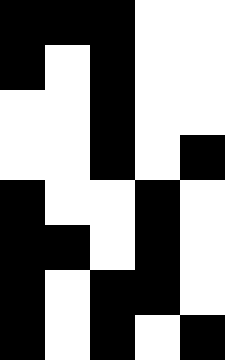[["black", "black", "black", "white", "white"], ["black", "white", "black", "white", "white"], ["white", "white", "black", "white", "white"], ["white", "white", "black", "white", "black"], ["black", "white", "white", "black", "white"], ["black", "black", "white", "black", "white"], ["black", "white", "black", "black", "white"], ["black", "white", "black", "white", "black"]]